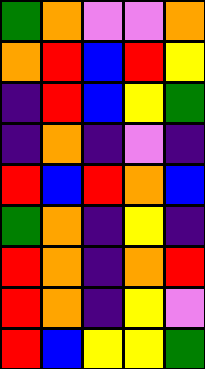[["green", "orange", "violet", "violet", "orange"], ["orange", "red", "blue", "red", "yellow"], ["indigo", "red", "blue", "yellow", "green"], ["indigo", "orange", "indigo", "violet", "indigo"], ["red", "blue", "red", "orange", "blue"], ["green", "orange", "indigo", "yellow", "indigo"], ["red", "orange", "indigo", "orange", "red"], ["red", "orange", "indigo", "yellow", "violet"], ["red", "blue", "yellow", "yellow", "green"]]